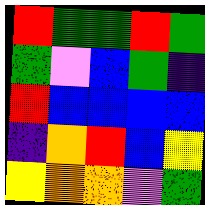[["red", "green", "green", "red", "green"], ["green", "violet", "blue", "green", "indigo"], ["red", "blue", "blue", "blue", "blue"], ["indigo", "orange", "red", "blue", "yellow"], ["yellow", "orange", "orange", "violet", "green"]]